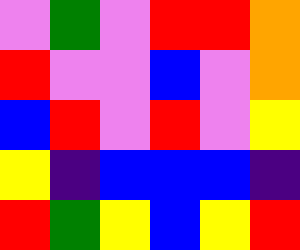[["violet", "green", "violet", "red", "red", "orange"], ["red", "violet", "violet", "blue", "violet", "orange"], ["blue", "red", "violet", "red", "violet", "yellow"], ["yellow", "indigo", "blue", "blue", "blue", "indigo"], ["red", "green", "yellow", "blue", "yellow", "red"]]